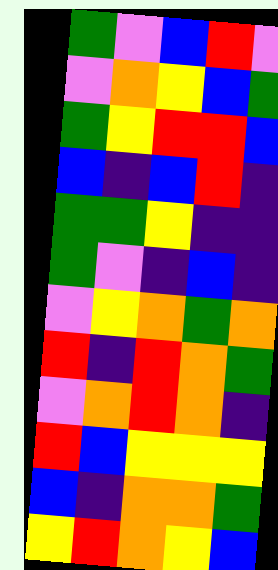[["green", "violet", "blue", "red", "violet"], ["violet", "orange", "yellow", "blue", "green"], ["green", "yellow", "red", "red", "blue"], ["blue", "indigo", "blue", "red", "indigo"], ["green", "green", "yellow", "indigo", "indigo"], ["green", "violet", "indigo", "blue", "indigo"], ["violet", "yellow", "orange", "green", "orange"], ["red", "indigo", "red", "orange", "green"], ["violet", "orange", "red", "orange", "indigo"], ["red", "blue", "yellow", "yellow", "yellow"], ["blue", "indigo", "orange", "orange", "green"], ["yellow", "red", "orange", "yellow", "blue"]]